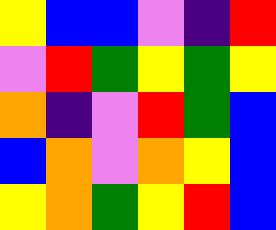[["yellow", "blue", "blue", "violet", "indigo", "red"], ["violet", "red", "green", "yellow", "green", "yellow"], ["orange", "indigo", "violet", "red", "green", "blue"], ["blue", "orange", "violet", "orange", "yellow", "blue"], ["yellow", "orange", "green", "yellow", "red", "blue"]]